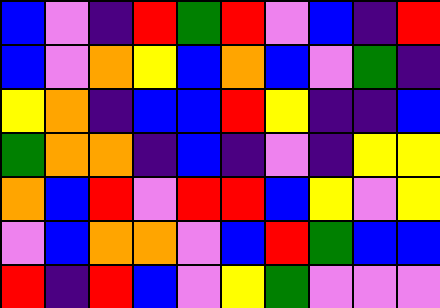[["blue", "violet", "indigo", "red", "green", "red", "violet", "blue", "indigo", "red"], ["blue", "violet", "orange", "yellow", "blue", "orange", "blue", "violet", "green", "indigo"], ["yellow", "orange", "indigo", "blue", "blue", "red", "yellow", "indigo", "indigo", "blue"], ["green", "orange", "orange", "indigo", "blue", "indigo", "violet", "indigo", "yellow", "yellow"], ["orange", "blue", "red", "violet", "red", "red", "blue", "yellow", "violet", "yellow"], ["violet", "blue", "orange", "orange", "violet", "blue", "red", "green", "blue", "blue"], ["red", "indigo", "red", "blue", "violet", "yellow", "green", "violet", "violet", "violet"]]